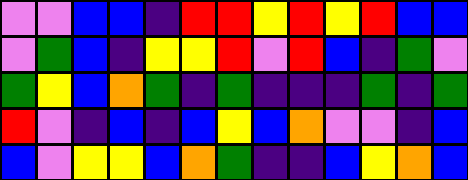[["violet", "violet", "blue", "blue", "indigo", "red", "red", "yellow", "red", "yellow", "red", "blue", "blue"], ["violet", "green", "blue", "indigo", "yellow", "yellow", "red", "violet", "red", "blue", "indigo", "green", "violet"], ["green", "yellow", "blue", "orange", "green", "indigo", "green", "indigo", "indigo", "indigo", "green", "indigo", "green"], ["red", "violet", "indigo", "blue", "indigo", "blue", "yellow", "blue", "orange", "violet", "violet", "indigo", "blue"], ["blue", "violet", "yellow", "yellow", "blue", "orange", "green", "indigo", "indigo", "blue", "yellow", "orange", "blue"]]